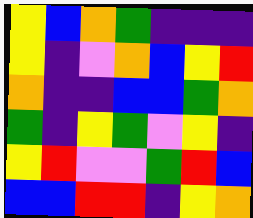[["yellow", "blue", "orange", "green", "indigo", "indigo", "indigo"], ["yellow", "indigo", "violet", "orange", "blue", "yellow", "red"], ["orange", "indigo", "indigo", "blue", "blue", "green", "orange"], ["green", "indigo", "yellow", "green", "violet", "yellow", "indigo"], ["yellow", "red", "violet", "violet", "green", "red", "blue"], ["blue", "blue", "red", "red", "indigo", "yellow", "orange"]]